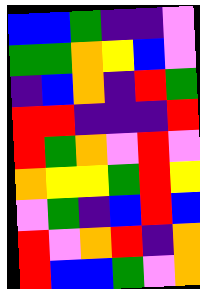[["blue", "blue", "green", "indigo", "indigo", "violet"], ["green", "green", "orange", "yellow", "blue", "violet"], ["indigo", "blue", "orange", "indigo", "red", "green"], ["red", "red", "indigo", "indigo", "indigo", "red"], ["red", "green", "orange", "violet", "red", "violet"], ["orange", "yellow", "yellow", "green", "red", "yellow"], ["violet", "green", "indigo", "blue", "red", "blue"], ["red", "violet", "orange", "red", "indigo", "orange"], ["red", "blue", "blue", "green", "violet", "orange"]]